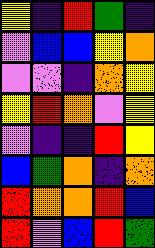[["yellow", "indigo", "red", "green", "indigo"], ["violet", "blue", "blue", "yellow", "orange"], ["violet", "violet", "indigo", "orange", "yellow"], ["yellow", "red", "orange", "violet", "yellow"], ["violet", "indigo", "indigo", "red", "yellow"], ["blue", "green", "orange", "indigo", "orange"], ["red", "orange", "orange", "red", "blue"], ["red", "violet", "blue", "red", "green"]]